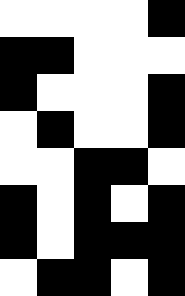[["white", "white", "white", "white", "black"], ["black", "black", "white", "white", "white"], ["black", "white", "white", "white", "black"], ["white", "black", "white", "white", "black"], ["white", "white", "black", "black", "white"], ["black", "white", "black", "white", "black"], ["black", "white", "black", "black", "black"], ["white", "black", "black", "white", "black"]]